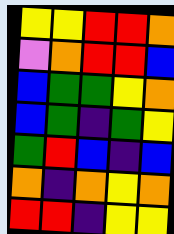[["yellow", "yellow", "red", "red", "orange"], ["violet", "orange", "red", "red", "blue"], ["blue", "green", "green", "yellow", "orange"], ["blue", "green", "indigo", "green", "yellow"], ["green", "red", "blue", "indigo", "blue"], ["orange", "indigo", "orange", "yellow", "orange"], ["red", "red", "indigo", "yellow", "yellow"]]